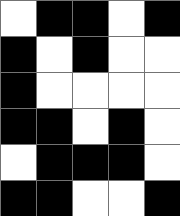[["white", "black", "black", "white", "black"], ["black", "white", "black", "white", "white"], ["black", "white", "white", "white", "white"], ["black", "black", "white", "black", "white"], ["white", "black", "black", "black", "white"], ["black", "black", "white", "white", "black"]]